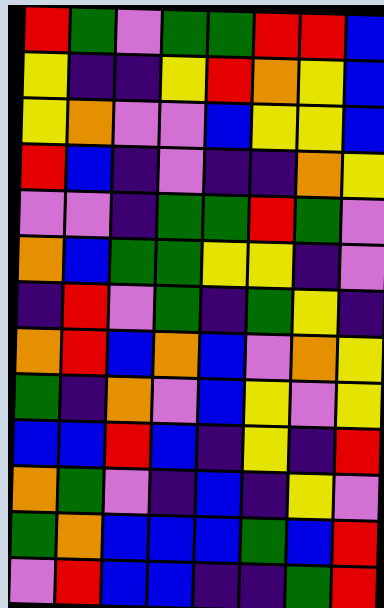[["red", "green", "violet", "green", "green", "red", "red", "blue"], ["yellow", "indigo", "indigo", "yellow", "red", "orange", "yellow", "blue"], ["yellow", "orange", "violet", "violet", "blue", "yellow", "yellow", "blue"], ["red", "blue", "indigo", "violet", "indigo", "indigo", "orange", "yellow"], ["violet", "violet", "indigo", "green", "green", "red", "green", "violet"], ["orange", "blue", "green", "green", "yellow", "yellow", "indigo", "violet"], ["indigo", "red", "violet", "green", "indigo", "green", "yellow", "indigo"], ["orange", "red", "blue", "orange", "blue", "violet", "orange", "yellow"], ["green", "indigo", "orange", "violet", "blue", "yellow", "violet", "yellow"], ["blue", "blue", "red", "blue", "indigo", "yellow", "indigo", "red"], ["orange", "green", "violet", "indigo", "blue", "indigo", "yellow", "violet"], ["green", "orange", "blue", "blue", "blue", "green", "blue", "red"], ["violet", "red", "blue", "blue", "indigo", "indigo", "green", "red"]]